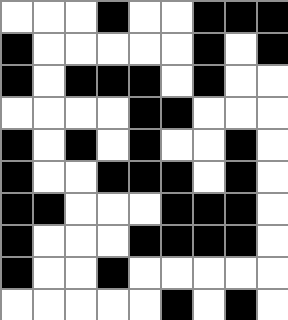[["white", "white", "white", "black", "white", "white", "black", "black", "black"], ["black", "white", "white", "white", "white", "white", "black", "white", "black"], ["black", "white", "black", "black", "black", "white", "black", "white", "white"], ["white", "white", "white", "white", "black", "black", "white", "white", "white"], ["black", "white", "black", "white", "black", "white", "white", "black", "white"], ["black", "white", "white", "black", "black", "black", "white", "black", "white"], ["black", "black", "white", "white", "white", "black", "black", "black", "white"], ["black", "white", "white", "white", "black", "black", "black", "black", "white"], ["black", "white", "white", "black", "white", "white", "white", "white", "white"], ["white", "white", "white", "white", "white", "black", "white", "black", "white"]]